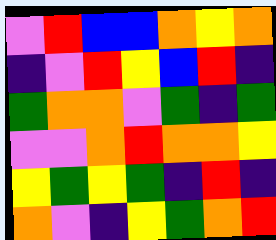[["violet", "red", "blue", "blue", "orange", "yellow", "orange"], ["indigo", "violet", "red", "yellow", "blue", "red", "indigo"], ["green", "orange", "orange", "violet", "green", "indigo", "green"], ["violet", "violet", "orange", "red", "orange", "orange", "yellow"], ["yellow", "green", "yellow", "green", "indigo", "red", "indigo"], ["orange", "violet", "indigo", "yellow", "green", "orange", "red"]]